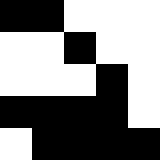[["black", "black", "white", "white", "white"], ["white", "white", "black", "white", "white"], ["white", "white", "white", "black", "white"], ["black", "black", "black", "black", "white"], ["white", "black", "black", "black", "black"]]